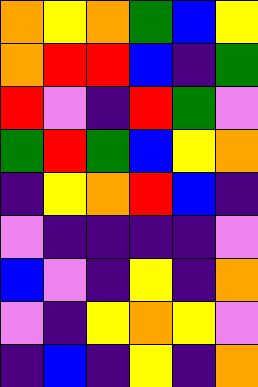[["orange", "yellow", "orange", "green", "blue", "yellow"], ["orange", "red", "red", "blue", "indigo", "green"], ["red", "violet", "indigo", "red", "green", "violet"], ["green", "red", "green", "blue", "yellow", "orange"], ["indigo", "yellow", "orange", "red", "blue", "indigo"], ["violet", "indigo", "indigo", "indigo", "indigo", "violet"], ["blue", "violet", "indigo", "yellow", "indigo", "orange"], ["violet", "indigo", "yellow", "orange", "yellow", "violet"], ["indigo", "blue", "indigo", "yellow", "indigo", "orange"]]